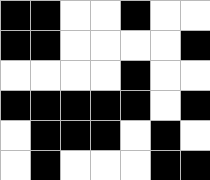[["black", "black", "white", "white", "black", "white", "white"], ["black", "black", "white", "white", "white", "white", "black"], ["white", "white", "white", "white", "black", "white", "white"], ["black", "black", "black", "black", "black", "white", "black"], ["white", "black", "black", "black", "white", "black", "white"], ["white", "black", "white", "white", "white", "black", "black"]]